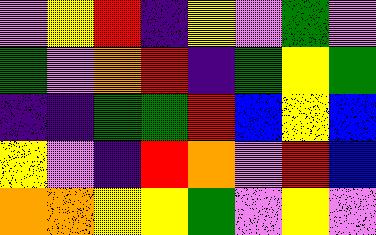[["violet", "yellow", "red", "indigo", "yellow", "violet", "green", "violet"], ["green", "violet", "orange", "red", "indigo", "green", "yellow", "green"], ["indigo", "indigo", "green", "green", "red", "blue", "yellow", "blue"], ["yellow", "violet", "indigo", "red", "orange", "violet", "red", "blue"], ["orange", "orange", "yellow", "yellow", "green", "violet", "yellow", "violet"]]